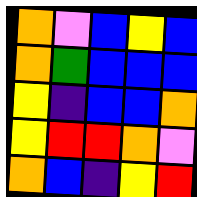[["orange", "violet", "blue", "yellow", "blue"], ["orange", "green", "blue", "blue", "blue"], ["yellow", "indigo", "blue", "blue", "orange"], ["yellow", "red", "red", "orange", "violet"], ["orange", "blue", "indigo", "yellow", "red"]]